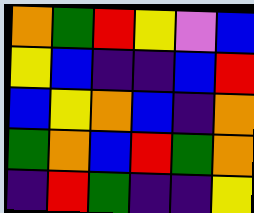[["orange", "green", "red", "yellow", "violet", "blue"], ["yellow", "blue", "indigo", "indigo", "blue", "red"], ["blue", "yellow", "orange", "blue", "indigo", "orange"], ["green", "orange", "blue", "red", "green", "orange"], ["indigo", "red", "green", "indigo", "indigo", "yellow"]]